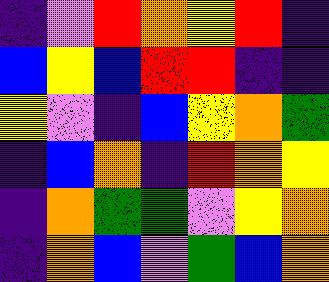[["indigo", "violet", "red", "orange", "yellow", "red", "indigo"], ["blue", "yellow", "blue", "red", "red", "indigo", "indigo"], ["yellow", "violet", "indigo", "blue", "yellow", "orange", "green"], ["indigo", "blue", "orange", "indigo", "red", "orange", "yellow"], ["indigo", "orange", "green", "green", "violet", "yellow", "orange"], ["indigo", "orange", "blue", "violet", "green", "blue", "orange"]]